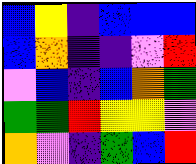[["blue", "yellow", "indigo", "blue", "blue", "blue"], ["blue", "orange", "indigo", "indigo", "violet", "red"], ["violet", "blue", "indigo", "blue", "orange", "green"], ["green", "green", "red", "yellow", "yellow", "violet"], ["orange", "violet", "indigo", "green", "blue", "red"]]